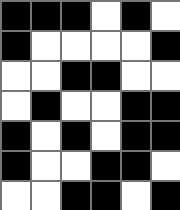[["black", "black", "black", "white", "black", "white"], ["black", "white", "white", "white", "white", "black"], ["white", "white", "black", "black", "white", "white"], ["white", "black", "white", "white", "black", "black"], ["black", "white", "black", "white", "black", "black"], ["black", "white", "white", "black", "black", "white"], ["white", "white", "black", "black", "white", "black"]]